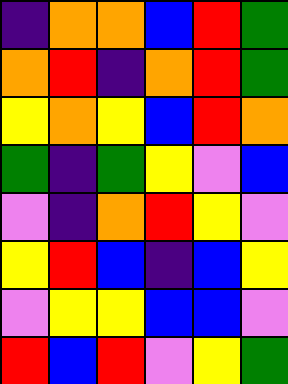[["indigo", "orange", "orange", "blue", "red", "green"], ["orange", "red", "indigo", "orange", "red", "green"], ["yellow", "orange", "yellow", "blue", "red", "orange"], ["green", "indigo", "green", "yellow", "violet", "blue"], ["violet", "indigo", "orange", "red", "yellow", "violet"], ["yellow", "red", "blue", "indigo", "blue", "yellow"], ["violet", "yellow", "yellow", "blue", "blue", "violet"], ["red", "blue", "red", "violet", "yellow", "green"]]